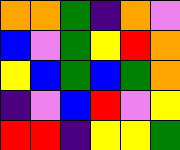[["orange", "orange", "green", "indigo", "orange", "violet"], ["blue", "violet", "green", "yellow", "red", "orange"], ["yellow", "blue", "green", "blue", "green", "orange"], ["indigo", "violet", "blue", "red", "violet", "yellow"], ["red", "red", "indigo", "yellow", "yellow", "green"]]